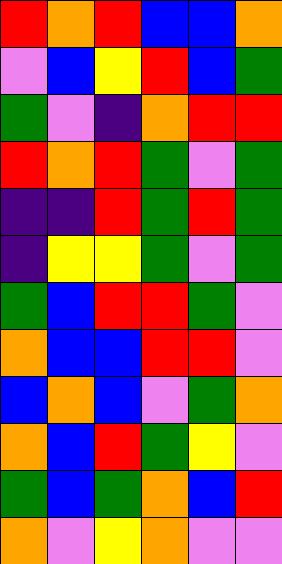[["red", "orange", "red", "blue", "blue", "orange"], ["violet", "blue", "yellow", "red", "blue", "green"], ["green", "violet", "indigo", "orange", "red", "red"], ["red", "orange", "red", "green", "violet", "green"], ["indigo", "indigo", "red", "green", "red", "green"], ["indigo", "yellow", "yellow", "green", "violet", "green"], ["green", "blue", "red", "red", "green", "violet"], ["orange", "blue", "blue", "red", "red", "violet"], ["blue", "orange", "blue", "violet", "green", "orange"], ["orange", "blue", "red", "green", "yellow", "violet"], ["green", "blue", "green", "orange", "blue", "red"], ["orange", "violet", "yellow", "orange", "violet", "violet"]]